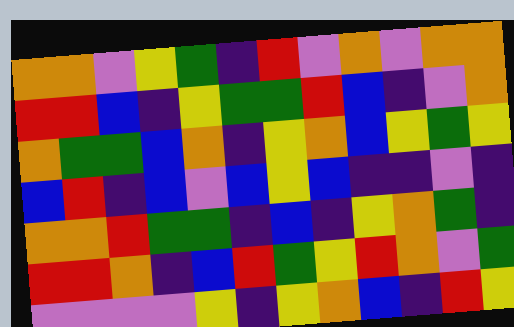[["orange", "orange", "violet", "yellow", "green", "indigo", "red", "violet", "orange", "violet", "orange", "orange"], ["red", "red", "blue", "indigo", "yellow", "green", "green", "red", "blue", "indigo", "violet", "orange"], ["orange", "green", "green", "blue", "orange", "indigo", "yellow", "orange", "blue", "yellow", "green", "yellow"], ["blue", "red", "indigo", "blue", "violet", "blue", "yellow", "blue", "indigo", "indigo", "violet", "indigo"], ["orange", "orange", "red", "green", "green", "indigo", "blue", "indigo", "yellow", "orange", "green", "indigo"], ["red", "red", "orange", "indigo", "blue", "red", "green", "yellow", "red", "orange", "violet", "green"], ["violet", "violet", "violet", "violet", "yellow", "indigo", "yellow", "orange", "blue", "indigo", "red", "yellow"]]